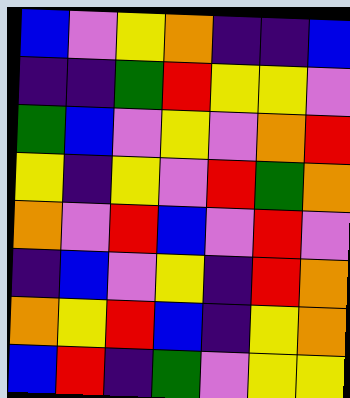[["blue", "violet", "yellow", "orange", "indigo", "indigo", "blue"], ["indigo", "indigo", "green", "red", "yellow", "yellow", "violet"], ["green", "blue", "violet", "yellow", "violet", "orange", "red"], ["yellow", "indigo", "yellow", "violet", "red", "green", "orange"], ["orange", "violet", "red", "blue", "violet", "red", "violet"], ["indigo", "blue", "violet", "yellow", "indigo", "red", "orange"], ["orange", "yellow", "red", "blue", "indigo", "yellow", "orange"], ["blue", "red", "indigo", "green", "violet", "yellow", "yellow"]]